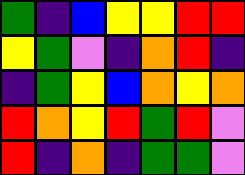[["green", "indigo", "blue", "yellow", "yellow", "red", "red"], ["yellow", "green", "violet", "indigo", "orange", "red", "indigo"], ["indigo", "green", "yellow", "blue", "orange", "yellow", "orange"], ["red", "orange", "yellow", "red", "green", "red", "violet"], ["red", "indigo", "orange", "indigo", "green", "green", "violet"]]